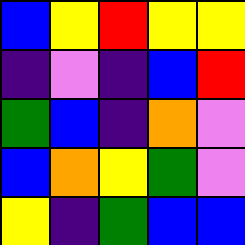[["blue", "yellow", "red", "yellow", "yellow"], ["indigo", "violet", "indigo", "blue", "red"], ["green", "blue", "indigo", "orange", "violet"], ["blue", "orange", "yellow", "green", "violet"], ["yellow", "indigo", "green", "blue", "blue"]]